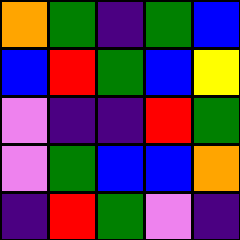[["orange", "green", "indigo", "green", "blue"], ["blue", "red", "green", "blue", "yellow"], ["violet", "indigo", "indigo", "red", "green"], ["violet", "green", "blue", "blue", "orange"], ["indigo", "red", "green", "violet", "indigo"]]